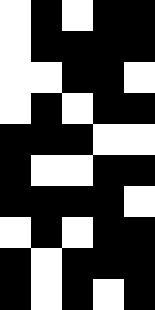[["white", "black", "white", "black", "black"], ["white", "black", "black", "black", "black"], ["white", "white", "black", "black", "white"], ["white", "black", "white", "black", "black"], ["black", "black", "black", "white", "white"], ["black", "white", "white", "black", "black"], ["black", "black", "black", "black", "white"], ["white", "black", "white", "black", "black"], ["black", "white", "black", "black", "black"], ["black", "white", "black", "white", "black"]]